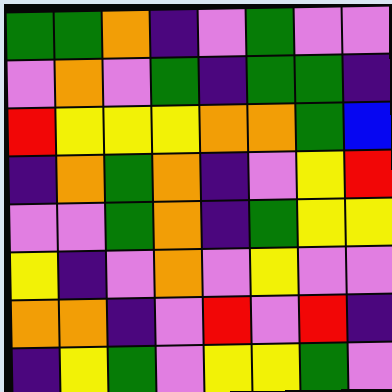[["green", "green", "orange", "indigo", "violet", "green", "violet", "violet"], ["violet", "orange", "violet", "green", "indigo", "green", "green", "indigo"], ["red", "yellow", "yellow", "yellow", "orange", "orange", "green", "blue"], ["indigo", "orange", "green", "orange", "indigo", "violet", "yellow", "red"], ["violet", "violet", "green", "orange", "indigo", "green", "yellow", "yellow"], ["yellow", "indigo", "violet", "orange", "violet", "yellow", "violet", "violet"], ["orange", "orange", "indigo", "violet", "red", "violet", "red", "indigo"], ["indigo", "yellow", "green", "violet", "yellow", "yellow", "green", "violet"]]